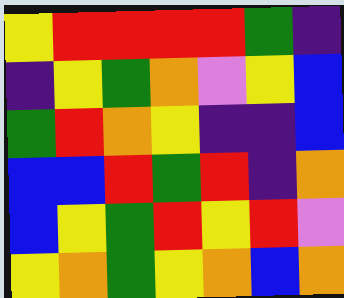[["yellow", "red", "red", "red", "red", "green", "indigo"], ["indigo", "yellow", "green", "orange", "violet", "yellow", "blue"], ["green", "red", "orange", "yellow", "indigo", "indigo", "blue"], ["blue", "blue", "red", "green", "red", "indigo", "orange"], ["blue", "yellow", "green", "red", "yellow", "red", "violet"], ["yellow", "orange", "green", "yellow", "orange", "blue", "orange"]]